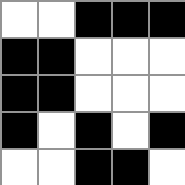[["white", "white", "black", "black", "black"], ["black", "black", "white", "white", "white"], ["black", "black", "white", "white", "white"], ["black", "white", "black", "white", "black"], ["white", "white", "black", "black", "white"]]